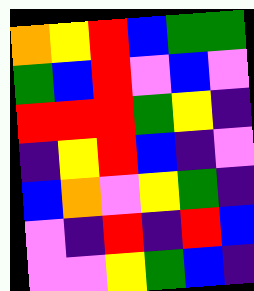[["orange", "yellow", "red", "blue", "green", "green"], ["green", "blue", "red", "violet", "blue", "violet"], ["red", "red", "red", "green", "yellow", "indigo"], ["indigo", "yellow", "red", "blue", "indigo", "violet"], ["blue", "orange", "violet", "yellow", "green", "indigo"], ["violet", "indigo", "red", "indigo", "red", "blue"], ["violet", "violet", "yellow", "green", "blue", "indigo"]]